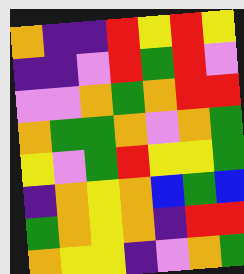[["orange", "indigo", "indigo", "red", "yellow", "red", "yellow"], ["indigo", "indigo", "violet", "red", "green", "red", "violet"], ["violet", "violet", "orange", "green", "orange", "red", "red"], ["orange", "green", "green", "orange", "violet", "orange", "green"], ["yellow", "violet", "green", "red", "yellow", "yellow", "green"], ["indigo", "orange", "yellow", "orange", "blue", "green", "blue"], ["green", "orange", "yellow", "orange", "indigo", "red", "red"], ["orange", "yellow", "yellow", "indigo", "violet", "orange", "green"]]